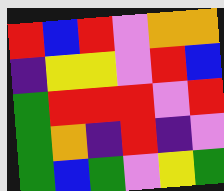[["red", "blue", "red", "violet", "orange", "orange"], ["indigo", "yellow", "yellow", "violet", "red", "blue"], ["green", "red", "red", "red", "violet", "red"], ["green", "orange", "indigo", "red", "indigo", "violet"], ["green", "blue", "green", "violet", "yellow", "green"]]